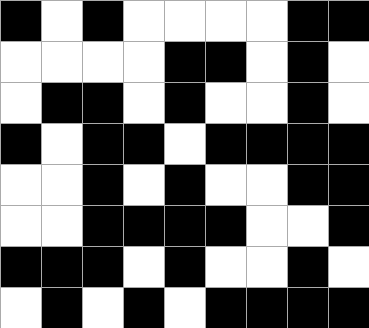[["black", "white", "black", "white", "white", "white", "white", "black", "black"], ["white", "white", "white", "white", "black", "black", "white", "black", "white"], ["white", "black", "black", "white", "black", "white", "white", "black", "white"], ["black", "white", "black", "black", "white", "black", "black", "black", "black"], ["white", "white", "black", "white", "black", "white", "white", "black", "black"], ["white", "white", "black", "black", "black", "black", "white", "white", "black"], ["black", "black", "black", "white", "black", "white", "white", "black", "white"], ["white", "black", "white", "black", "white", "black", "black", "black", "black"]]